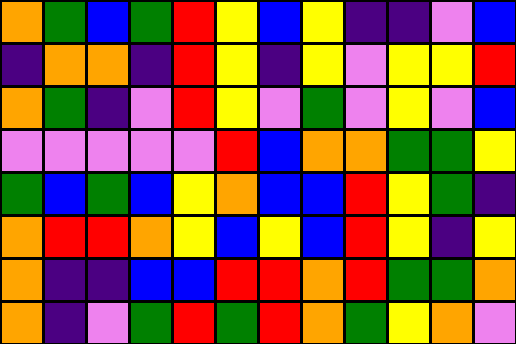[["orange", "green", "blue", "green", "red", "yellow", "blue", "yellow", "indigo", "indigo", "violet", "blue"], ["indigo", "orange", "orange", "indigo", "red", "yellow", "indigo", "yellow", "violet", "yellow", "yellow", "red"], ["orange", "green", "indigo", "violet", "red", "yellow", "violet", "green", "violet", "yellow", "violet", "blue"], ["violet", "violet", "violet", "violet", "violet", "red", "blue", "orange", "orange", "green", "green", "yellow"], ["green", "blue", "green", "blue", "yellow", "orange", "blue", "blue", "red", "yellow", "green", "indigo"], ["orange", "red", "red", "orange", "yellow", "blue", "yellow", "blue", "red", "yellow", "indigo", "yellow"], ["orange", "indigo", "indigo", "blue", "blue", "red", "red", "orange", "red", "green", "green", "orange"], ["orange", "indigo", "violet", "green", "red", "green", "red", "orange", "green", "yellow", "orange", "violet"]]